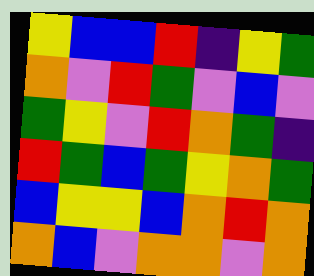[["yellow", "blue", "blue", "red", "indigo", "yellow", "green"], ["orange", "violet", "red", "green", "violet", "blue", "violet"], ["green", "yellow", "violet", "red", "orange", "green", "indigo"], ["red", "green", "blue", "green", "yellow", "orange", "green"], ["blue", "yellow", "yellow", "blue", "orange", "red", "orange"], ["orange", "blue", "violet", "orange", "orange", "violet", "orange"]]